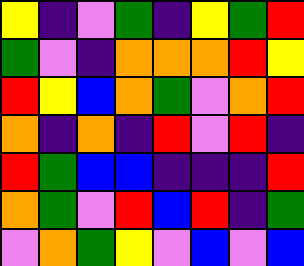[["yellow", "indigo", "violet", "green", "indigo", "yellow", "green", "red"], ["green", "violet", "indigo", "orange", "orange", "orange", "red", "yellow"], ["red", "yellow", "blue", "orange", "green", "violet", "orange", "red"], ["orange", "indigo", "orange", "indigo", "red", "violet", "red", "indigo"], ["red", "green", "blue", "blue", "indigo", "indigo", "indigo", "red"], ["orange", "green", "violet", "red", "blue", "red", "indigo", "green"], ["violet", "orange", "green", "yellow", "violet", "blue", "violet", "blue"]]